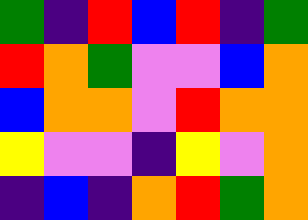[["green", "indigo", "red", "blue", "red", "indigo", "green"], ["red", "orange", "green", "violet", "violet", "blue", "orange"], ["blue", "orange", "orange", "violet", "red", "orange", "orange"], ["yellow", "violet", "violet", "indigo", "yellow", "violet", "orange"], ["indigo", "blue", "indigo", "orange", "red", "green", "orange"]]